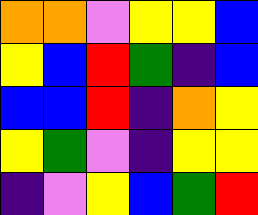[["orange", "orange", "violet", "yellow", "yellow", "blue"], ["yellow", "blue", "red", "green", "indigo", "blue"], ["blue", "blue", "red", "indigo", "orange", "yellow"], ["yellow", "green", "violet", "indigo", "yellow", "yellow"], ["indigo", "violet", "yellow", "blue", "green", "red"]]